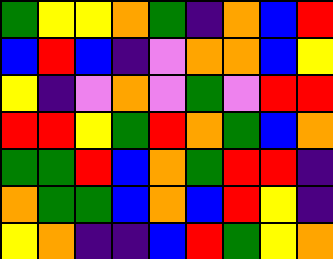[["green", "yellow", "yellow", "orange", "green", "indigo", "orange", "blue", "red"], ["blue", "red", "blue", "indigo", "violet", "orange", "orange", "blue", "yellow"], ["yellow", "indigo", "violet", "orange", "violet", "green", "violet", "red", "red"], ["red", "red", "yellow", "green", "red", "orange", "green", "blue", "orange"], ["green", "green", "red", "blue", "orange", "green", "red", "red", "indigo"], ["orange", "green", "green", "blue", "orange", "blue", "red", "yellow", "indigo"], ["yellow", "orange", "indigo", "indigo", "blue", "red", "green", "yellow", "orange"]]